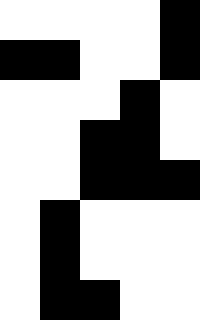[["white", "white", "white", "white", "black"], ["black", "black", "white", "white", "black"], ["white", "white", "white", "black", "white"], ["white", "white", "black", "black", "white"], ["white", "white", "black", "black", "black"], ["white", "black", "white", "white", "white"], ["white", "black", "white", "white", "white"], ["white", "black", "black", "white", "white"]]